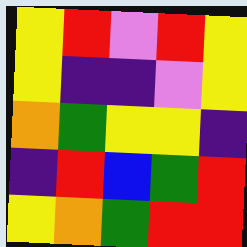[["yellow", "red", "violet", "red", "yellow"], ["yellow", "indigo", "indigo", "violet", "yellow"], ["orange", "green", "yellow", "yellow", "indigo"], ["indigo", "red", "blue", "green", "red"], ["yellow", "orange", "green", "red", "red"]]